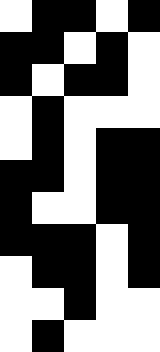[["white", "black", "black", "white", "black"], ["black", "black", "white", "black", "white"], ["black", "white", "black", "black", "white"], ["white", "black", "white", "white", "white"], ["white", "black", "white", "black", "black"], ["black", "black", "white", "black", "black"], ["black", "white", "white", "black", "black"], ["black", "black", "black", "white", "black"], ["white", "black", "black", "white", "black"], ["white", "white", "black", "white", "white"], ["white", "black", "white", "white", "white"]]